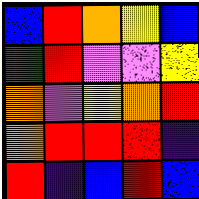[["blue", "red", "orange", "yellow", "blue"], ["green", "red", "violet", "violet", "yellow"], ["orange", "violet", "yellow", "orange", "red"], ["orange", "red", "red", "red", "indigo"], ["red", "indigo", "blue", "red", "blue"]]